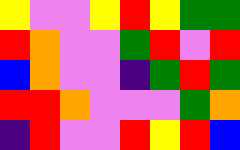[["yellow", "violet", "violet", "yellow", "red", "yellow", "green", "green"], ["red", "orange", "violet", "violet", "green", "red", "violet", "red"], ["blue", "orange", "violet", "violet", "indigo", "green", "red", "green"], ["red", "red", "orange", "violet", "violet", "violet", "green", "orange"], ["indigo", "red", "violet", "violet", "red", "yellow", "red", "blue"]]